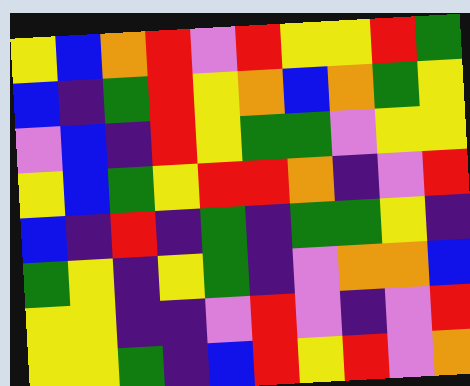[["yellow", "blue", "orange", "red", "violet", "red", "yellow", "yellow", "red", "green"], ["blue", "indigo", "green", "red", "yellow", "orange", "blue", "orange", "green", "yellow"], ["violet", "blue", "indigo", "red", "yellow", "green", "green", "violet", "yellow", "yellow"], ["yellow", "blue", "green", "yellow", "red", "red", "orange", "indigo", "violet", "red"], ["blue", "indigo", "red", "indigo", "green", "indigo", "green", "green", "yellow", "indigo"], ["green", "yellow", "indigo", "yellow", "green", "indigo", "violet", "orange", "orange", "blue"], ["yellow", "yellow", "indigo", "indigo", "violet", "red", "violet", "indigo", "violet", "red"], ["yellow", "yellow", "green", "indigo", "blue", "red", "yellow", "red", "violet", "orange"]]